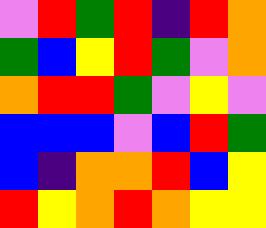[["violet", "red", "green", "red", "indigo", "red", "orange"], ["green", "blue", "yellow", "red", "green", "violet", "orange"], ["orange", "red", "red", "green", "violet", "yellow", "violet"], ["blue", "blue", "blue", "violet", "blue", "red", "green"], ["blue", "indigo", "orange", "orange", "red", "blue", "yellow"], ["red", "yellow", "orange", "red", "orange", "yellow", "yellow"]]